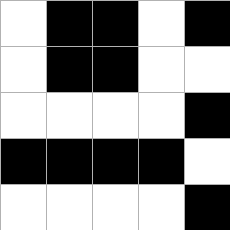[["white", "black", "black", "white", "black"], ["white", "black", "black", "white", "white"], ["white", "white", "white", "white", "black"], ["black", "black", "black", "black", "white"], ["white", "white", "white", "white", "black"]]